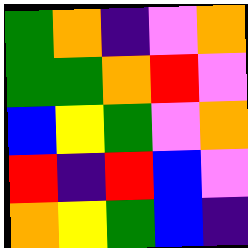[["green", "orange", "indigo", "violet", "orange"], ["green", "green", "orange", "red", "violet"], ["blue", "yellow", "green", "violet", "orange"], ["red", "indigo", "red", "blue", "violet"], ["orange", "yellow", "green", "blue", "indigo"]]